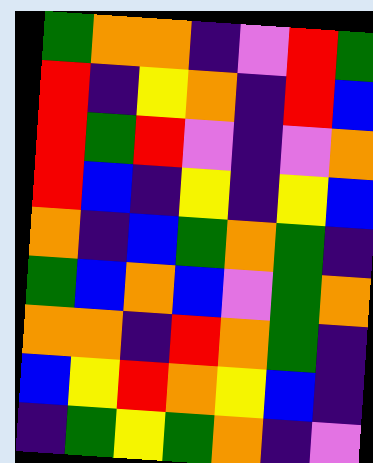[["green", "orange", "orange", "indigo", "violet", "red", "green"], ["red", "indigo", "yellow", "orange", "indigo", "red", "blue"], ["red", "green", "red", "violet", "indigo", "violet", "orange"], ["red", "blue", "indigo", "yellow", "indigo", "yellow", "blue"], ["orange", "indigo", "blue", "green", "orange", "green", "indigo"], ["green", "blue", "orange", "blue", "violet", "green", "orange"], ["orange", "orange", "indigo", "red", "orange", "green", "indigo"], ["blue", "yellow", "red", "orange", "yellow", "blue", "indigo"], ["indigo", "green", "yellow", "green", "orange", "indigo", "violet"]]